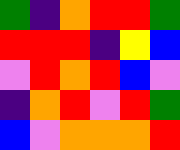[["green", "indigo", "orange", "red", "red", "green"], ["red", "red", "red", "indigo", "yellow", "blue"], ["violet", "red", "orange", "red", "blue", "violet"], ["indigo", "orange", "red", "violet", "red", "green"], ["blue", "violet", "orange", "orange", "orange", "red"]]